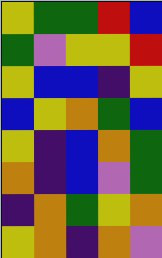[["yellow", "green", "green", "red", "blue"], ["green", "violet", "yellow", "yellow", "red"], ["yellow", "blue", "blue", "indigo", "yellow"], ["blue", "yellow", "orange", "green", "blue"], ["yellow", "indigo", "blue", "orange", "green"], ["orange", "indigo", "blue", "violet", "green"], ["indigo", "orange", "green", "yellow", "orange"], ["yellow", "orange", "indigo", "orange", "violet"]]